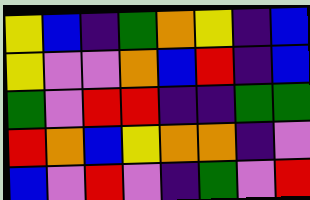[["yellow", "blue", "indigo", "green", "orange", "yellow", "indigo", "blue"], ["yellow", "violet", "violet", "orange", "blue", "red", "indigo", "blue"], ["green", "violet", "red", "red", "indigo", "indigo", "green", "green"], ["red", "orange", "blue", "yellow", "orange", "orange", "indigo", "violet"], ["blue", "violet", "red", "violet", "indigo", "green", "violet", "red"]]